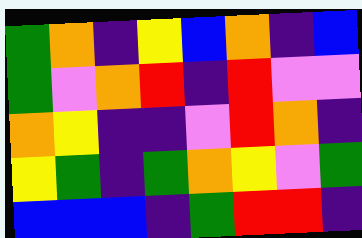[["green", "orange", "indigo", "yellow", "blue", "orange", "indigo", "blue"], ["green", "violet", "orange", "red", "indigo", "red", "violet", "violet"], ["orange", "yellow", "indigo", "indigo", "violet", "red", "orange", "indigo"], ["yellow", "green", "indigo", "green", "orange", "yellow", "violet", "green"], ["blue", "blue", "blue", "indigo", "green", "red", "red", "indigo"]]